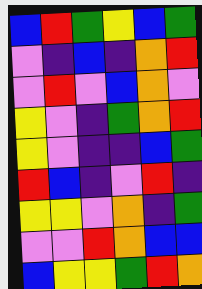[["blue", "red", "green", "yellow", "blue", "green"], ["violet", "indigo", "blue", "indigo", "orange", "red"], ["violet", "red", "violet", "blue", "orange", "violet"], ["yellow", "violet", "indigo", "green", "orange", "red"], ["yellow", "violet", "indigo", "indigo", "blue", "green"], ["red", "blue", "indigo", "violet", "red", "indigo"], ["yellow", "yellow", "violet", "orange", "indigo", "green"], ["violet", "violet", "red", "orange", "blue", "blue"], ["blue", "yellow", "yellow", "green", "red", "orange"]]